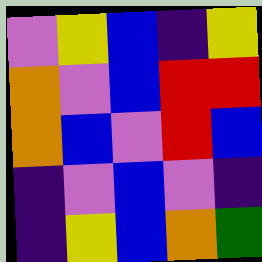[["violet", "yellow", "blue", "indigo", "yellow"], ["orange", "violet", "blue", "red", "red"], ["orange", "blue", "violet", "red", "blue"], ["indigo", "violet", "blue", "violet", "indigo"], ["indigo", "yellow", "blue", "orange", "green"]]